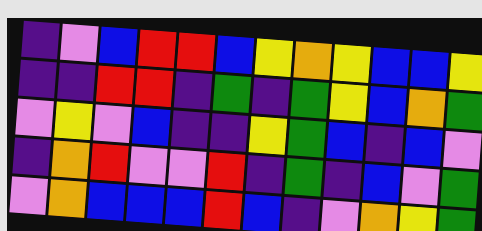[["indigo", "violet", "blue", "red", "red", "blue", "yellow", "orange", "yellow", "blue", "blue", "yellow"], ["indigo", "indigo", "red", "red", "indigo", "green", "indigo", "green", "yellow", "blue", "orange", "green"], ["violet", "yellow", "violet", "blue", "indigo", "indigo", "yellow", "green", "blue", "indigo", "blue", "violet"], ["indigo", "orange", "red", "violet", "violet", "red", "indigo", "green", "indigo", "blue", "violet", "green"], ["violet", "orange", "blue", "blue", "blue", "red", "blue", "indigo", "violet", "orange", "yellow", "green"]]